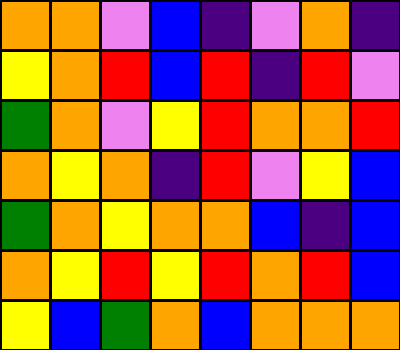[["orange", "orange", "violet", "blue", "indigo", "violet", "orange", "indigo"], ["yellow", "orange", "red", "blue", "red", "indigo", "red", "violet"], ["green", "orange", "violet", "yellow", "red", "orange", "orange", "red"], ["orange", "yellow", "orange", "indigo", "red", "violet", "yellow", "blue"], ["green", "orange", "yellow", "orange", "orange", "blue", "indigo", "blue"], ["orange", "yellow", "red", "yellow", "red", "orange", "red", "blue"], ["yellow", "blue", "green", "orange", "blue", "orange", "orange", "orange"]]